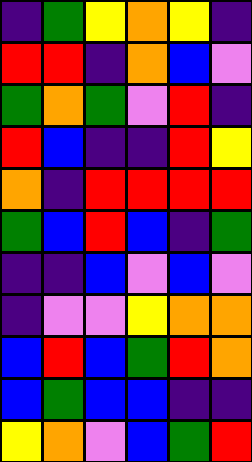[["indigo", "green", "yellow", "orange", "yellow", "indigo"], ["red", "red", "indigo", "orange", "blue", "violet"], ["green", "orange", "green", "violet", "red", "indigo"], ["red", "blue", "indigo", "indigo", "red", "yellow"], ["orange", "indigo", "red", "red", "red", "red"], ["green", "blue", "red", "blue", "indigo", "green"], ["indigo", "indigo", "blue", "violet", "blue", "violet"], ["indigo", "violet", "violet", "yellow", "orange", "orange"], ["blue", "red", "blue", "green", "red", "orange"], ["blue", "green", "blue", "blue", "indigo", "indigo"], ["yellow", "orange", "violet", "blue", "green", "red"]]